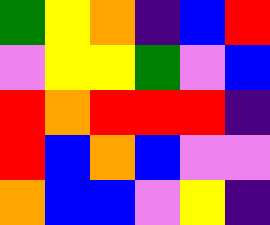[["green", "yellow", "orange", "indigo", "blue", "red"], ["violet", "yellow", "yellow", "green", "violet", "blue"], ["red", "orange", "red", "red", "red", "indigo"], ["red", "blue", "orange", "blue", "violet", "violet"], ["orange", "blue", "blue", "violet", "yellow", "indigo"]]